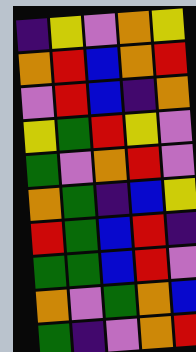[["indigo", "yellow", "violet", "orange", "yellow"], ["orange", "red", "blue", "orange", "red"], ["violet", "red", "blue", "indigo", "orange"], ["yellow", "green", "red", "yellow", "violet"], ["green", "violet", "orange", "red", "violet"], ["orange", "green", "indigo", "blue", "yellow"], ["red", "green", "blue", "red", "indigo"], ["green", "green", "blue", "red", "violet"], ["orange", "violet", "green", "orange", "blue"], ["green", "indigo", "violet", "orange", "red"]]